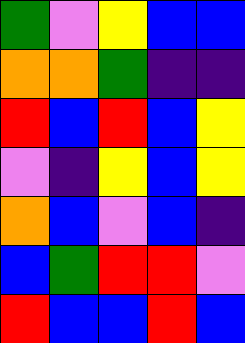[["green", "violet", "yellow", "blue", "blue"], ["orange", "orange", "green", "indigo", "indigo"], ["red", "blue", "red", "blue", "yellow"], ["violet", "indigo", "yellow", "blue", "yellow"], ["orange", "blue", "violet", "blue", "indigo"], ["blue", "green", "red", "red", "violet"], ["red", "blue", "blue", "red", "blue"]]